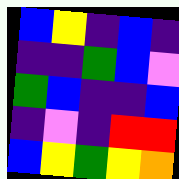[["blue", "yellow", "indigo", "blue", "indigo"], ["indigo", "indigo", "green", "blue", "violet"], ["green", "blue", "indigo", "indigo", "blue"], ["indigo", "violet", "indigo", "red", "red"], ["blue", "yellow", "green", "yellow", "orange"]]